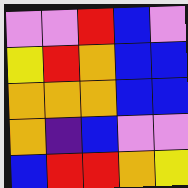[["violet", "violet", "red", "blue", "violet"], ["yellow", "red", "orange", "blue", "blue"], ["orange", "orange", "orange", "blue", "blue"], ["orange", "indigo", "blue", "violet", "violet"], ["blue", "red", "red", "orange", "yellow"]]